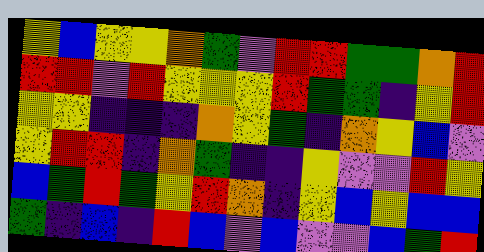[["yellow", "blue", "yellow", "yellow", "orange", "green", "violet", "red", "red", "green", "green", "orange", "red"], ["red", "red", "violet", "red", "yellow", "yellow", "yellow", "red", "green", "green", "indigo", "yellow", "red"], ["yellow", "yellow", "indigo", "indigo", "indigo", "orange", "yellow", "green", "indigo", "orange", "yellow", "blue", "violet"], ["yellow", "red", "red", "indigo", "orange", "green", "indigo", "indigo", "yellow", "violet", "violet", "red", "yellow"], ["blue", "green", "red", "green", "yellow", "red", "orange", "indigo", "yellow", "blue", "yellow", "blue", "blue"], ["green", "indigo", "blue", "indigo", "red", "blue", "violet", "blue", "violet", "violet", "blue", "green", "red"]]